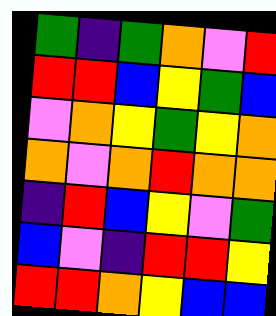[["green", "indigo", "green", "orange", "violet", "red"], ["red", "red", "blue", "yellow", "green", "blue"], ["violet", "orange", "yellow", "green", "yellow", "orange"], ["orange", "violet", "orange", "red", "orange", "orange"], ["indigo", "red", "blue", "yellow", "violet", "green"], ["blue", "violet", "indigo", "red", "red", "yellow"], ["red", "red", "orange", "yellow", "blue", "blue"]]